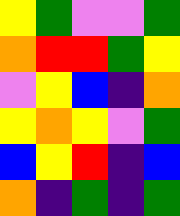[["yellow", "green", "violet", "violet", "green"], ["orange", "red", "red", "green", "yellow"], ["violet", "yellow", "blue", "indigo", "orange"], ["yellow", "orange", "yellow", "violet", "green"], ["blue", "yellow", "red", "indigo", "blue"], ["orange", "indigo", "green", "indigo", "green"]]